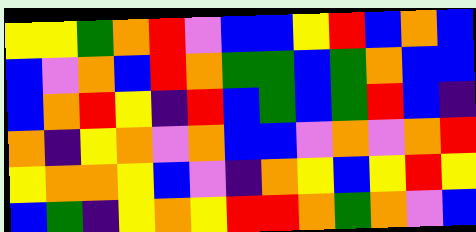[["yellow", "yellow", "green", "orange", "red", "violet", "blue", "blue", "yellow", "red", "blue", "orange", "blue"], ["blue", "violet", "orange", "blue", "red", "orange", "green", "green", "blue", "green", "orange", "blue", "blue"], ["blue", "orange", "red", "yellow", "indigo", "red", "blue", "green", "blue", "green", "red", "blue", "indigo"], ["orange", "indigo", "yellow", "orange", "violet", "orange", "blue", "blue", "violet", "orange", "violet", "orange", "red"], ["yellow", "orange", "orange", "yellow", "blue", "violet", "indigo", "orange", "yellow", "blue", "yellow", "red", "yellow"], ["blue", "green", "indigo", "yellow", "orange", "yellow", "red", "red", "orange", "green", "orange", "violet", "blue"]]